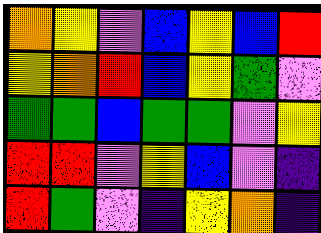[["orange", "yellow", "violet", "blue", "yellow", "blue", "red"], ["yellow", "orange", "red", "blue", "yellow", "green", "violet"], ["green", "green", "blue", "green", "green", "violet", "yellow"], ["red", "red", "violet", "yellow", "blue", "violet", "indigo"], ["red", "green", "violet", "indigo", "yellow", "orange", "indigo"]]